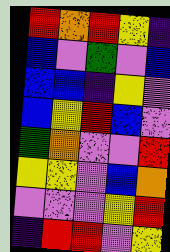[["red", "orange", "red", "yellow", "indigo"], ["blue", "violet", "green", "violet", "blue"], ["blue", "blue", "indigo", "yellow", "violet"], ["blue", "yellow", "red", "blue", "violet"], ["green", "orange", "violet", "violet", "red"], ["yellow", "yellow", "violet", "blue", "orange"], ["violet", "violet", "violet", "yellow", "red"], ["indigo", "red", "red", "violet", "yellow"]]